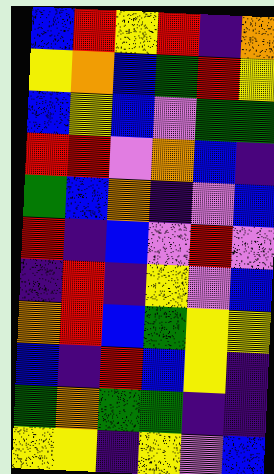[["blue", "red", "yellow", "red", "indigo", "orange"], ["yellow", "orange", "blue", "green", "red", "yellow"], ["blue", "yellow", "blue", "violet", "green", "green"], ["red", "red", "violet", "orange", "blue", "indigo"], ["green", "blue", "orange", "indigo", "violet", "blue"], ["red", "indigo", "blue", "violet", "red", "violet"], ["indigo", "red", "indigo", "yellow", "violet", "blue"], ["orange", "red", "blue", "green", "yellow", "yellow"], ["blue", "indigo", "red", "blue", "yellow", "indigo"], ["green", "orange", "green", "green", "indigo", "indigo"], ["yellow", "yellow", "indigo", "yellow", "violet", "blue"]]